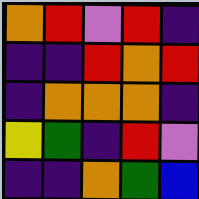[["orange", "red", "violet", "red", "indigo"], ["indigo", "indigo", "red", "orange", "red"], ["indigo", "orange", "orange", "orange", "indigo"], ["yellow", "green", "indigo", "red", "violet"], ["indigo", "indigo", "orange", "green", "blue"]]